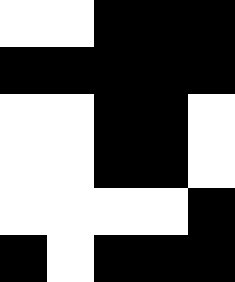[["white", "white", "black", "black", "black"], ["black", "black", "black", "black", "black"], ["white", "white", "black", "black", "white"], ["white", "white", "black", "black", "white"], ["white", "white", "white", "white", "black"], ["black", "white", "black", "black", "black"]]